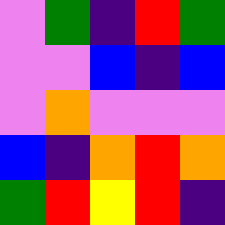[["violet", "green", "indigo", "red", "green"], ["violet", "violet", "blue", "indigo", "blue"], ["violet", "orange", "violet", "violet", "violet"], ["blue", "indigo", "orange", "red", "orange"], ["green", "red", "yellow", "red", "indigo"]]